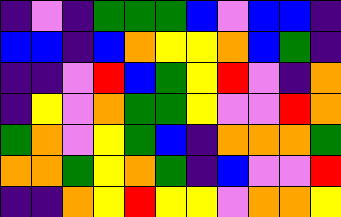[["indigo", "violet", "indigo", "green", "green", "green", "blue", "violet", "blue", "blue", "indigo"], ["blue", "blue", "indigo", "blue", "orange", "yellow", "yellow", "orange", "blue", "green", "indigo"], ["indigo", "indigo", "violet", "red", "blue", "green", "yellow", "red", "violet", "indigo", "orange"], ["indigo", "yellow", "violet", "orange", "green", "green", "yellow", "violet", "violet", "red", "orange"], ["green", "orange", "violet", "yellow", "green", "blue", "indigo", "orange", "orange", "orange", "green"], ["orange", "orange", "green", "yellow", "orange", "green", "indigo", "blue", "violet", "violet", "red"], ["indigo", "indigo", "orange", "yellow", "red", "yellow", "yellow", "violet", "orange", "orange", "yellow"]]